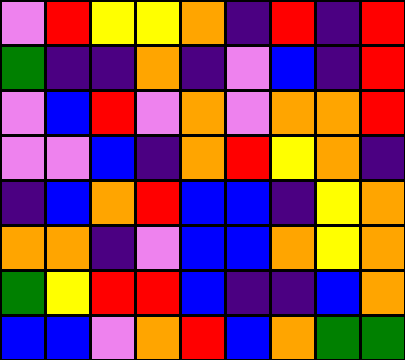[["violet", "red", "yellow", "yellow", "orange", "indigo", "red", "indigo", "red"], ["green", "indigo", "indigo", "orange", "indigo", "violet", "blue", "indigo", "red"], ["violet", "blue", "red", "violet", "orange", "violet", "orange", "orange", "red"], ["violet", "violet", "blue", "indigo", "orange", "red", "yellow", "orange", "indigo"], ["indigo", "blue", "orange", "red", "blue", "blue", "indigo", "yellow", "orange"], ["orange", "orange", "indigo", "violet", "blue", "blue", "orange", "yellow", "orange"], ["green", "yellow", "red", "red", "blue", "indigo", "indigo", "blue", "orange"], ["blue", "blue", "violet", "orange", "red", "blue", "orange", "green", "green"]]